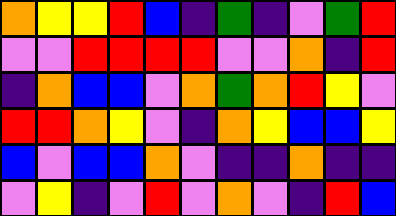[["orange", "yellow", "yellow", "red", "blue", "indigo", "green", "indigo", "violet", "green", "red"], ["violet", "violet", "red", "red", "red", "red", "violet", "violet", "orange", "indigo", "red"], ["indigo", "orange", "blue", "blue", "violet", "orange", "green", "orange", "red", "yellow", "violet"], ["red", "red", "orange", "yellow", "violet", "indigo", "orange", "yellow", "blue", "blue", "yellow"], ["blue", "violet", "blue", "blue", "orange", "violet", "indigo", "indigo", "orange", "indigo", "indigo"], ["violet", "yellow", "indigo", "violet", "red", "violet", "orange", "violet", "indigo", "red", "blue"]]